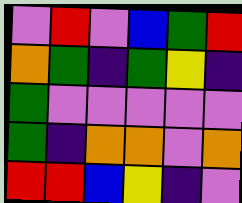[["violet", "red", "violet", "blue", "green", "red"], ["orange", "green", "indigo", "green", "yellow", "indigo"], ["green", "violet", "violet", "violet", "violet", "violet"], ["green", "indigo", "orange", "orange", "violet", "orange"], ["red", "red", "blue", "yellow", "indigo", "violet"]]